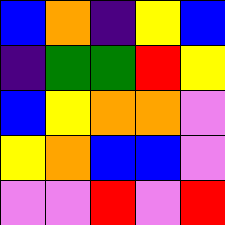[["blue", "orange", "indigo", "yellow", "blue"], ["indigo", "green", "green", "red", "yellow"], ["blue", "yellow", "orange", "orange", "violet"], ["yellow", "orange", "blue", "blue", "violet"], ["violet", "violet", "red", "violet", "red"]]